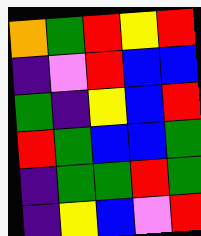[["orange", "green", "red", "yellow", "red"], ["indigo", "violet", "red", "blue", "blue"], ["green", "indigo", "yellow", "blue", "red"], ["red", "green", "blue", "blue", "green"], ["indigo", "green", "green", "red", "green"], ["indigo", "yellow", "blue", "violet", "red"]]